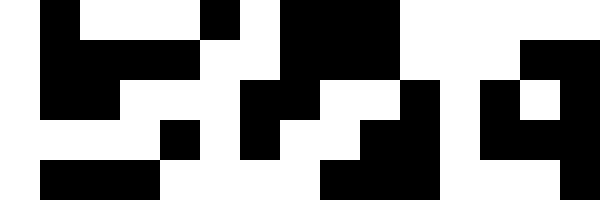[["white", "black", "white", "white", "white", "black", "white", "black", "black", "black", "white", "white", "white", "white", "white"], ["white", "black", "black", "black", "black", "white", "white", "black", "black", "black", "white", "white", "white", "black", "black"], ["white", "black", "black", "white", "white", "white", "black", "black", "white", "white", "black", "white", "black", "white", "black"], ["white", "white", "white", "white", "black", "white", "black", "white", "white", "black", "black", "white", "black", "black", "black"], ["white", "black", "black", "black", "white", "white", "white", "white", "black", "black", "black", "white", "white", "white", "black"]]